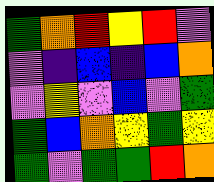[["green", "orange", "red", "yellow", "red", "violet"], ["violet", "indigo", "blue", "indigo", "blue", "orange"], ["violet", "yellow", "violet", "blue", "violet", "green"], ["green", "blue", "orange", "yellow", "green", "yellow"], ["green", "violet", "green", "green", "red", "orange"]]